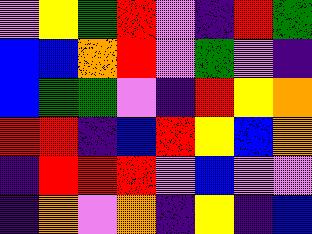[["violet", "yellow", "green", "red", "violet", "indigo", "red", "green"], ["blue", "blue", "orange", "red", "violet", "green", "violet", "indigo"], ["blue", "green", "green", "violet", "indigo", "red", "yellow", "orange"], ["red", "red", "indigo", "blue", "red", "yellow", "blue", "orange"], ["indigo", "red", "red", "red", "violet", "blue", "violet", "violet"], ["indigo", "orange", "violet", "orange", "indigo", "yellow", "indigo", "blue"]]